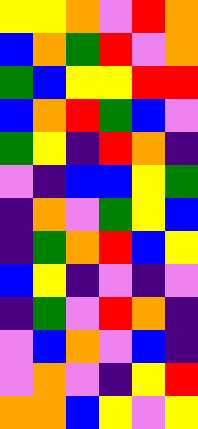[["yellow", "yellow", "orange", "violet", "red", "orange"], ["blue", "orange", "green", "red", "violet", "orange"], ["green", "blue", "yellow", "yellow", "red", "red"], ["blue", "orange", "red", "green", "blue", "violet"], ["green", "yellow", "indigo", "red", "orange", "indigo"], ["violet", "indigo", "blue", "blue", "yellow", "green"], ["indigo", "orange", "violet", "green", "yellow", "blue"], ["indigo", "green", "orange", "red", "blue", "yellow"], ["blue", "yellow", "indigo", "violet", "indigo", "violet"], ["indigo", "green", "violet", "red", "orange", "indigo"], ["violet", "blue", "orange", "violet", "blue", "indigo"], ["violet", "orange", "violet", "indigo", "yellow", "red"], ["orange", "orange", "blue", "yellow", "violet", "yellow"]]